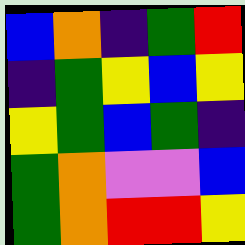[["blue", "orange", "indigo", "green", "red"], ["indigo", "green", "yellow", "blue", "yellow"], ["yellow", "green", "blue", "green", "indigo"], ["green", "orange", "violet", "violet", "blue"], ["green", "orange", "red", "red", "yellow"]]